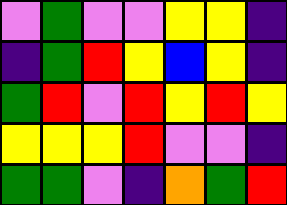[["violet", "green", "violet", "violet", "yellow", "yellow", "indigo"], ["indigo", "green", "red", "yellow", "blue", "yellow", "indigo"], ["green", "red", "violet", "red", "yellow", "red", "yellow"], ["yellow", "yellow", "yellow", "red", "violet", "violet", "indigo"], ["green", "green", "violet", "indigo", "orange", "green", "red"]]